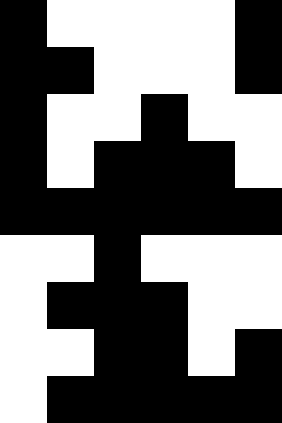[["black", "white", "white", "white", "white", "black"], ["black", "black", "white", "white", "white", "black"], ["black", "white", "white", "black", "white", "white"], ["black", "white", "black", "black", "black", "white"], ["black", "black", "black", "black", "black", "black"], ["white", "white", "black", "white", "white", "white"], ["white", "black", "black", "black", "white", "white"], ["white", "white", "black", "black", "white", "black"], ["white", "black", "black", "black", "black", "black"]]